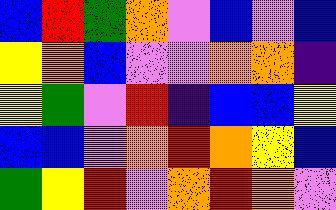[["blue", "red", "green", "orange", "violet", "blue", "violet", "blue"], ["yellow", "orange", "blue", "violet", "violet", "orange", "orange", "indigo"], ["yellow", "green", "violet", "red", "indigo", "blue", "blue", "yellow"], ["blue", "blue", "violet", "orange", "red", "orange", "yellow", "blue"], ["green", "yellow", "red", "violet", "orange", "red", "orange", "violet"]]